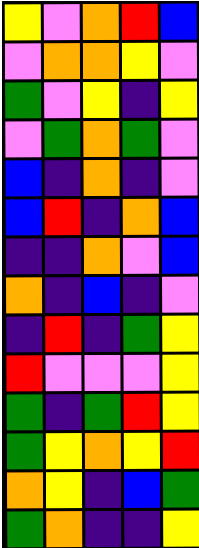[["yellow", "violet", "orange", "red", "blue"], ["violet", "orange", "orange", "yellow", "violet"], ["green", "violet", "yellow", "indigo", "yellow"], ["violet", "green", "orange", "green", "violet"], ["blue", "indigo", "orange", "indigo", "violet"], ["blue", "red", "indigo", "orange", "blue"], ["indigo", "indigo", "orange", "violet", "blue"], ["orange", "indigo", "blue", "indigo", "violet"], ["indigo", "red", "indigo", "green", "yellow"], ["red", "violet", "violet", "violet", "yellow"], ["green", "indigo", "green", "red", "yellow"], ["green", "yellow", "orange", "yellow", "red"], ["orange", "yellow", "indigo", "blue", "green"], ["green", "orange", "indigo", "indigo", "yellow"]]